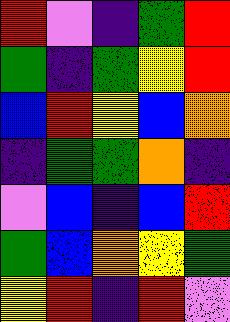[["red", "violet", "indigo", "green", "red"], ["green", "indigo", "green", "yellow", "red"], ["blue", "red", "yellow", "blue", "orange"], ["indigo", "green", "green", "orange", "indigo"], ["violet", "blue", "indigo", "blue", "red"], ["green", "blue", "orange", "yellow", "green"], ["yellow", "red", "indigo", "red", "violet"]]